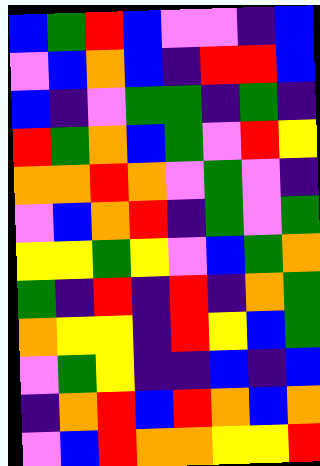[["blue", "green", "red", "blue", "violet", "violet", "indigo", "blue"], ["violet", "blue", "orange", "blue", "indigo", "red", "red", "blue"], ["blue", "indigo", "violet", "green", "green", "indigo", "green", "indigo"], ["red", "green", "orange", "blue", "green", "violet", "red", "yellow"], ["orange", "orange", "red", "orange", "violet", "green", "violet", "indigo"], ["violet", "blue", "orange", "red", "indigo", "green", "violet", "green"], ["yellow", "yellow", "green", "yellow", "violet", "blue", "green", "orange"], ["green", "indigo", "red", "indigo", "red", "indigo", "orange", "green"], ["orange", "yellow", "yellow", "indigo", "red", "yellow", "blue", "green"], ["violet", "green", "yellow", "indigo", "indigo", "blue", "indigo", "blue"], ["indigo", "orange", "red", "blue", "red", "orange", "blue", "orange"], ["violet", "blue", "red", "orange", "orange", "yellow", "yellow", "red"]]